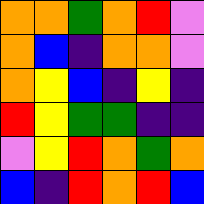[["orange", "orange", "green", "orange", "red", "violet"], ["orange", "blue", "indigo", "orange", "orange", "violet"], ["orange", "yellow", "blue", "indigo", "yellow", "indigo"], ["red", "yellow", "green", "green", "indigo", "indigo"], ["violet", "yellow", "red", "orange", "green", "orange"], ["blue", "indigo", "red", "orange", "red", "blue"]]